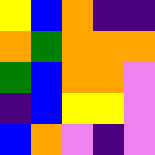[["yellow", "blue", "orange", "indigo", "indigo"], ["orange", "green", "orange", "orange", "orange"], ["green", "blue", "orange", "orange", "violet"], ["indigo", "blue", "yellow", "yellow", "violet"], ["blue", "orange", "violet", "indigo", "violet"]]